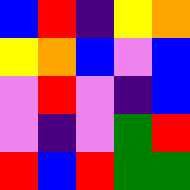[["blue", "red", "indigo", "yellow", "orange"], ["yellow", "orange", "blue", "violet", "blue"], ["violet", "red", "violet", "indigo", "blue"], ["violet", "indigo", "violet", "green", "red"], ["red", "blue", "red", "green", "green"]]